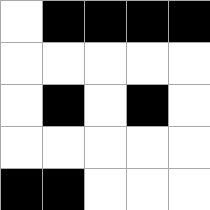[["white", "black", "black", "black", "black"], ["white", "white", "white", "white", "white"], ["white", "black", "white", "black", "white"], ["white", "white", "white", "white", "white"], ["black", "black", "white", "white", "white"]]